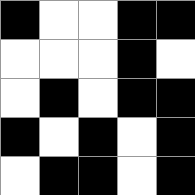[["black", "white", "white", "black", "black"], ["white", "white", "white", "black", "white"], ["white", "black", "white", "black", "black"], ["black", "white", "black", "white", "black"], ["white", "black", "black", "white", "black"]]